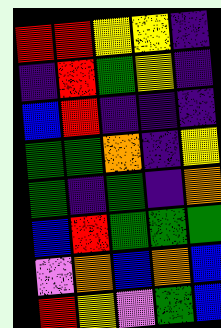[["red", "red", "yellow", "yellow", "indigo"], ["indigo", "red", "green", "yellow", "indigo"], ["blue", "red", "indigo", "indigo", "indigo"], ["green", "green", "orange", "indigo", "yellow"], ["green", "indigo", "green", "indigo", "orange"], ["blue", "red", "green", "green", "green"], ["violet", "orange", "blue", "orange", "blue"], ["red", "yellow", "violet", "green", "blue"]]